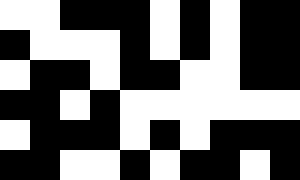[["white", "white", "black", "black", "black", "white", "black", "white", "black", "black"], ["black", "white", "white", "white", "black", "white", "black", "white", "black", "black"], ["white", "black", "black", "white", "black", "black", "white", "white", "black", "black"], ["black", "black", "white", "black", "white", "white", "white", "white", "white", "white"], ["white", "black", "black", "black", "white", "black", "white", "black", "black", "black"], ["black", "black", "white", "white", "black", "white", "black", "black", "white", "black"]]